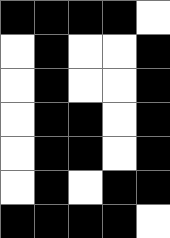[["black", "black", "black", "black", "white"], ["white", "black", "white", "white", "black"], ["white", "black", "white", "white", "black"], ["white", "black", "black", "white", "black"], ["white", "black", "black", "white", "black"], ["white", "black", "white", "black", "black"], ["black", "black", "black", "black", "white"]]